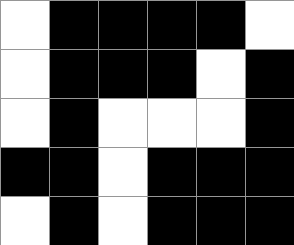[["white", "black", "black", "black", "black", "white"], ["white", "black", "black", "black", "white", "black"], ["white", "black", "white", "white", "white", "black"], ["black", "black", "white", "black", "black", "black"], ["white", "black", "white", "black", "black", "black"]]